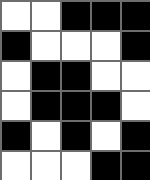[["white", "white", "black", "black", "black"], ["black", "white", "white", "white", "black"], ["white", "black", "black", "white", "white"], ["white", "black", "black", "black", "white"], ["black", "white", "black", "white", "black"], ["white", "white", "white", "black", "black"]]